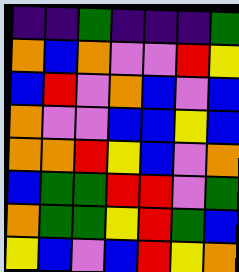[["indigo", "indigo", "green", "indigo", "indigo", "indigo", "green"], ["orange", "blue", "orange", "violet", "violet", "red", "yellow"], ["blue", "red", "violet", "orange", "blue", "violet", "blue"], ["orange", "violet", "violet", "blue", "blue", "yellow", "blue"], ["orange", "orange", "red", "yellow", "blue", "violet", "orange"], ["blue", "green", "green", "red", "red", "violet", "green"], ["orange", "green", "green", "yellow", "red", "green", "blue"], ["yellow", "blue", "violet", "blue", "red", "yellow", "orange"]]